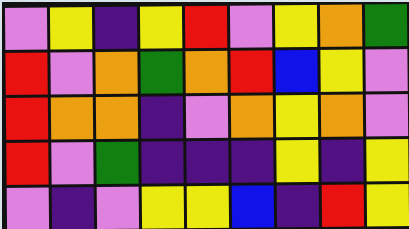[["violet", "yellow", "indigo", "yellow", "red", "violet", "yellow", "orange", "green"], ["red", "violet", "orange", "green", "orange", "red", "blue", "yellow", "violet"], ["red", "orange", "orange", "indigo", "violet", "orange", "yellow", "orange", "violet"], ["red", "violet", "green", "indigo", "indigo", "indigo", "yellow", "indigo", "yellow"], ["violet", "indigo", "violet", "yellow", "yellow", "blue", "indigo", "red", "yellow"]]